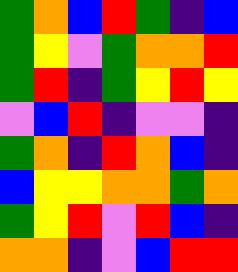[["green", "orange", "blue", "red", "green", "indigo", "blue"], ["green", "yellow", "violet", "green", "orange", "orange", "red"], ["green", "red", "indigo", "green", "yellow", "red", "yellow"], ["violet", "blue", "red", "indigo", "violet", "violet", "indigo"], ["green", "orange", "indigo", "red", "orange", "blue", "indigo"], ["blue", "yellow", "yellow", "orange", "orange", "green", "orange"], ["green", "yellow", "red", "violet", "red", "blue", "indigo"], ["orange", "orange", "indigo", "violet", "blue", "red", "red"]]